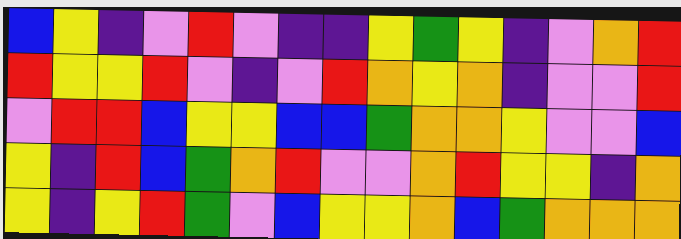[["blue", "yellow", "indigo", "violet", "red", "violet", "indigo", "indigo", "yellow", "green", "yellow", "indigo", "violet", "orange", "red"], ["red", "yellow", "yellow", "red", "violet", "indigo", "violet", "red", "orange", "yellow", "orange", "indigo", "violet", "violet", "red"], ["violet", "red", "red", "blue", "yellow", "yellow", "blue", "blue", "green", "orange", "orange", "yellow", "violet", "violet", "blue"], ["yellow", "indigo", "red", "blue", "green", "orange", "red", "violet", "violet", "orange", "red", "yellow", "yellow", "indigo", "orange"], ["yellow", "indigo", "yellow", "red", "green", "violet", "blue", "yellow", "yellow", "orange", "blue", "green", "orange", "orange", "orange"]]